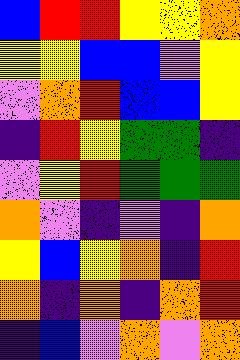[["blue", "red", "red", "yellow", "yellow", "orange"], ["yellow", "yellow", "blue", "blue", "violet", "yellow"], ["violet", "orange", "red", "blue", "blue", "yellow"], ["indigo", "red", "yellow", "green", "green", "indigo"], ["violet", "yellow", "red", "green", "green", "green"], ["orange", "violet", "indigo", "violet", "indigo", "orange"], ["yellow", "blue", "yellow", "orange", "indigo", "red"], ["orange", "indigo", "orange", "indigo", "orange", "red"], ["indigo", "blue", "violet", "orange", "violet", "orange"]]